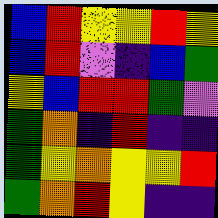[["blue", "red", "yellow", "yellow", "red", "yellow"], ["blue", "red", "violet", "indigo", "blue", "green"], ["yellow", "blue", "red", "red", "green", "violet"], ["green", "orange", "indigo", "red", "indigo", "indigo"], ["green", "yellow", "orange", "yellow", "yellow", "red"], ["green", "orange", "red", "yellow", "indigo", "indigo"]]